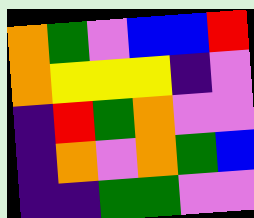[["orange", "green", "violet", "blue", "blue", "red"], ["orange", "yellow", "yellow", "yellow", "indigo", "violet"], ["indigo", "red", "green", "orange", "violet", "violet"], ["indigo", "orange", "violet", "orange", "green", "blue"], ["indigo", "indigo", "green", "green", "violet", "violet"]]